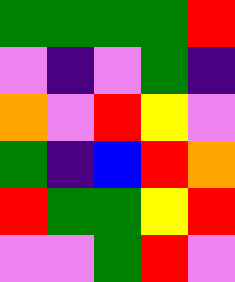[["green", "green", "green", "green", "red"], ["violet", "indigo", "violet", "green", "indigo"], ["orange", "violet", "red", "yellow", "violet"], ["green", "indigo", "blue", "red", "orange"], ["red", "green", "green", "yellow", "red"], ["violet", "violet", "green", "red", "violet"]]